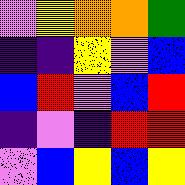[["violet", "yellow", "orange", "orange", "green"], ["indigo", "indigo", "yellow", "violet", "blue"], ["blue", "red", "violet", "blue", "red"], ["indigo", "violet", "indigo", "red", "red"], ["violet", "blue", "yellow", "blue", "yellow"]]